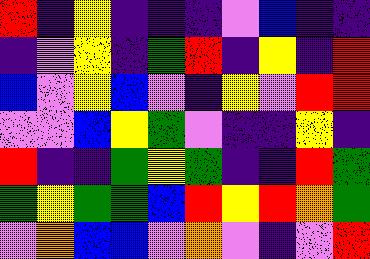[["red", "indigo", "yellow", "indigo", "indigo", "indigo", "violet", "blue", "indigo", "indigo"], ["indigo", "violet", "yellow", "indigo", "green", "red", "indigo", "yellow", "indigo", "red"], ["blue", "violet", "yellow", "blue", "violet", "indigo", "yellow", "violet", "red", "red"], ["violet", "violet", "blue", "yellow", "green", "violet", "indigo", "indigo", "yellow", "indigo"], ["red", "indigo", "indigo", "green", "yellow", "green", "indigo", "indigo", "red", "green"], ["green", "yellow", "green", "green", "blue", "red", "yellow", "red", "orange", "green"], ["violet", "orange", "blue", "blue", "violet", "orange", "violet", "indigo", "violet", "red"]]